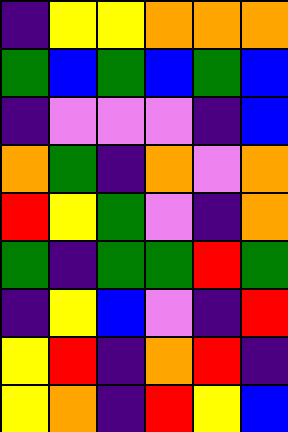[["indigo", "yellow", "yellow", "orange", "orange", "orange"], ["green", "blue", "green", "blue", "green", "blue"], ["indigo", "violet", "violet", "violet", "indigo", "blue"], ["orange", "green", "indigo", "orange", "violet", "orange"], ["red", "yellow", "green", "violet", "indigo", "orange"], ["green", "indigo", "green", "green", "red", "green"], ["indigo", "yellow", "blue", "violet", "indigo", "red"], ["yellow", "red", "indigo", "orange", "red", "indigo"], ["yellow", "orange", "indigo", "red", "yellow", "blue"]]